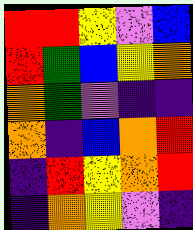[["red", "red", "yellow", "violet", "blue"], ["red", "green", "blue", "yellow", "orange"], ["orange", "green", "violet", "indigo", "indigo"], ["orange", "indigo", "blue", "orange", "red"], ["indigo", "red", "yellow", "orange", "red"], ["indigo", "orange", "yellow", "violet", "indigo"]]